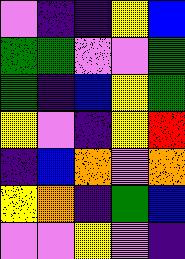[["violet", "indigo", "indigo", "yellow", "blue"], ["green", "green", "violet", "violet", "green"], ["green", "indigo", "blue", "yellow", "green"], ["yellow", "violet", "indigo", "yellow", "red"], ["indigo", "blue", "orange", "violet", "orange"], ["yellow", "orange", "indigo", "green", "blue"], ["violet", "violet", "yellow", "violet", "indigo"]]